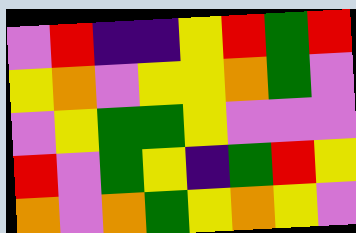[["violet", "red", "indigo", "indigo", "yellow", "red", "green", "red"], ["yellow", "orange", "violet", "yellow", "yellow", "orange", "green", "violet"], ["violet", "yellow", "green", "green", "yellow", "violet", "violet", "violet"], ["red", "violet", "green", "yellow", "indigo", "green", "red", "yellow"], ["orange", "violet", "orange", "green", "yellow", "orange", "yellow", "violet"]]